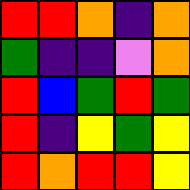[["red", "red", "orange", "indigo", "orange"], ["green", "indigo", "indigo", "violet", "orange"], ["red", "blue", "green", "red", "green"], ["red", "indigo", "yellow", "green", "yellow"], ["red", "orange", "red", "red", "yellow"]]